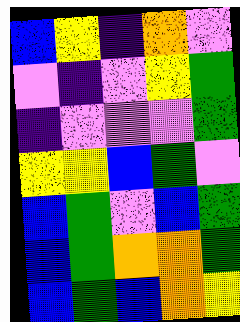[["blue", "yellow", "indigo", "orange", "violet"], ["violet", "indigo", "violet", "yellow", "green"], ["indigo", "violet", "violet", "violet", "green"], ["yellow", "yellow", "blue", "green", "violet"], ["blue", "green", "violet", "blue", "green"], ["blue", "green", "orange", "orange", "green"], ["blue", "green", "blue", "orange", "yellow"]]